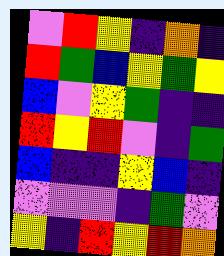[["violet", "red", "yellow", "indigo", "orange", "indigo"], ["red", "green", "blue", "yellow", "green", "yellow"], ["blue", "violet", "yellow", "green", "indigo", "indigo"], ["red", "yellow", "red", "violet", "indigo", "green"], ["blue", "indigo", "indigo", "yellow", "blue", "indigo"], ["violet", "violet", "violet", "indigo", "green", "violet"], ["yellow", "indigo", "red", "yellow", "red", "orange"]]